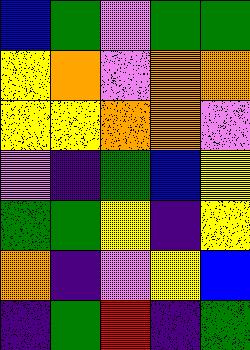[["blue", "green", "violet", "green", "green"], ["yellow", "orange", "violet", "orange", "orange"], ["yellow", "yellow", "orange", "orange", "violet"], ["violet", "indigo", "green", "blue", "yellow"], ["green", "green", "yellow", "indigo", "yellow"], ["orange", "indigo", "violet", "yellow", "blue"], ["indigo", "green", "red", "indigo", "green"]]